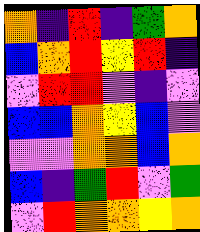[["orange", "indigo", "red", "indigo", "green", "orange"], ["blue", "orange", "red", "yellow", "red", "indigo"], ["violet", "red", "red", "violet", "indigo", "violet"], ["blue", "blue", "orange", "yellow", "blue", "violet"], ["violet", "violet", "orange", "orange", "blue", "orange"], ["blue", "indigo", "green", "red", "violet", "green"], ["violet", "red", "orange", "orange", "yellow", "orange"]]